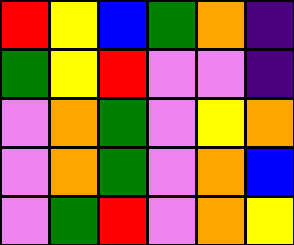[["red", "yellow", "blue", "green", "orange", "indigo"], ["green", "yellow", "red", "violet", "violet", "indigo"], ["violet", "orange", "green", "violet", "yellow", "orange"], ["violet", "orange", "green", "violet", "orange", "blue"], ["violet", "green", "red", "violet", "orange", "yellow"]]